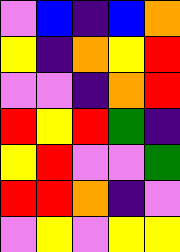[["violet", "blue", "indigo", "blue", "orange"], ["yellow", "indigo", "orange", "yellow", "red"], ["violet", "violet", "indigo", "orange", "red"], ["red", "yellow", "red", "green", "indigo"], ["yellow", "red", "violet", "violet", "green"], ["red", "red", "orange", "indigo", "violet"], ["violet", "yellow", "violet", "yellow", "yellow"]]